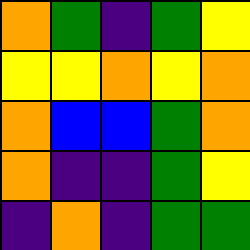[["orange", "green", "indigo", "green", "yellow"], ["yellow", "yellow", "orange", "yellow", "orange"], ["orange", "blue", "blue", "green", "orange"], ["orange", "indigo", "indigo", "green", "yellow"], ["indigo", "orange", "indigo", "green", "green"]]